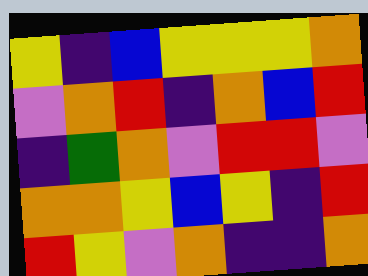[["yellow", "indigo", "blue", "yellow", "yellow", "yellow", "orange"], ["violet", "orange", "red", "indigo", "orange", "blue", "red"], ["indigo", "green", "orange", "violet", "red", "red", "violet"], ["orange", "orange", "yellow", "blue", "yellow", "indigo", "red"], ["red", "yellow", "violet", "orange", "indigo", "indigo", "orange"]]